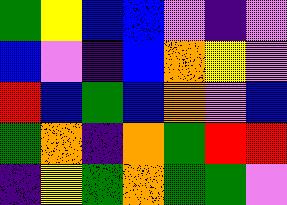[["green", "yellow", "blue", "blue", "violet", "indigo", "violet"], ["blue", "violet", "indigo", "blue", "orange", "yellow", "violet"], ["red", "blue", "green", "blue", "orange", "violet", "blue"], ["green", "orange", "indigo", "orange", "green", "red", "red"], ["indigo", "yellow", "green", "orange", "green", "green", "violet"]]